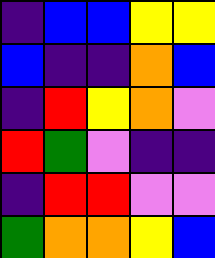[["indigo", "blue", "blue", "yellow", "yellow"], ["blue", "indigo", "indigo", "orange", "blue"], ["indigo", "red", "yellow", "orange", "violet"], ["red", "green", "violet", "indigo", "indigo"], ["indigo", "red", "red", "violet", "violet"], ["green", "orange", "orange", "yellow", "blue"]]